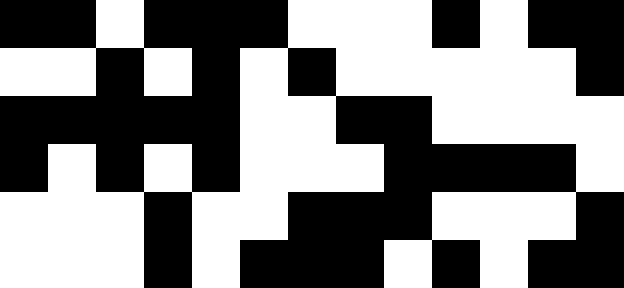[["black", "black", "white", "black", "black", "black", "white", "white", "white", "black", "white", "black", "black"], ["white", "white", "black", "white", "black", "white", "black", "white", "white", "white", "white", "white", "black"], ["black", "black", "black", "black", "black", "white", "white", "black", "black", "white", "white", "white", "white"], ["black", "white", "black", "white", "black", "white", "white", "white", "black", "black", "black", "black", "white"], ["white", "white", "white", "black", "white", "white", "black", "black", "black", "white", "white", "white", "black"], ["white", "white", "white", "black", "white", "black", "black", "black", "white", "black", "white", "black", "black"]]